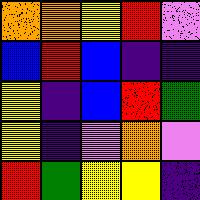[["orange", "orange", "yellow", "red", "violet"], ["blue", "red", "blue", "indigo", "indigo"], ["yellow", "indigo", "blue", "red", "green"], ["yellow", "indigo", "violet", "orange", "violet"], ["red", "green", "yellow", "yellow", "indigo"]]